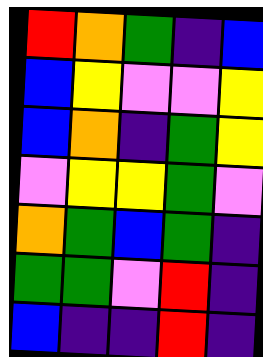[["red", "orange", "green", "indigo", "blue"], ["blue", "yellow", "violet", "violet", "yellow"], ["blue", "orange", "indigo", "green", "yellow"], ["violet", "yellow", "yellow", "green", "violet"], ["orange", "green", "blue", "green", "indigo"], ["green", "green", "violet", "red", "indigo"], ["blue", "indigo", "indigo", "red", "indigo"]]